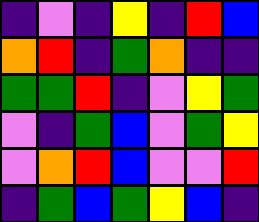[["indigo", "violet", "indigo", "yellow", "indigo", "red", "blue"], ["orange", "red", "indigo", "green", "orange", "indigo", "indigo"], ["green", "green", "red", "indigo", "violet", "yellow", "green"], ["violet", "indigo", "green", "blue", "violet", "green", "yellow"], ["violet", "orange", "red", "blue", "violet", "violet", "red"], ["indigo", "green", "blue", "green", "yellow", "blue", "indigo"]]